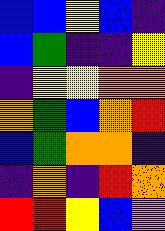[["blue", "blue", "yellow", "blue", "indigo"], ["blue", "green", "indigo", "indigo", "yellow"], ["indigo", "yellow", "yellow", "orange", "orange"], ["orange", "green", "blue", "orange", "red"], ["blue", "green", "orange", "orange", "indigo"], ["indigo", "orange", "indigo", "red", "orange"], ["red", "red", "yellow", "blue", "violet"]]